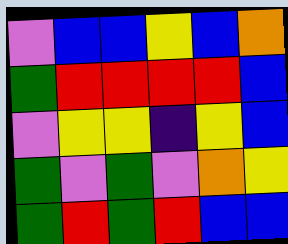[["violet", "blue", "blue", "yellow", "blue", "orange"], ["green", "red", "red", "red", "red", "blue"], ["violet", "yellow", "yellow", "indigo", "yellow", "blue"], ["green", "violet", "green", "violet", "orange", "yellow"], ["green", "red", "green", "red", "blue", "blue"]]